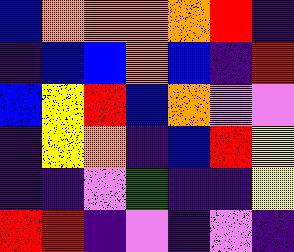[["blue", "orange", "orange", "orange", "orange", "red", "indigo"], ["indigo", "blue", "blue", "orange", "blue", "indigo", "red"], ["blue", "yellow", "red", "blue", "orange", "violet", "violet"], ["indigo", "yellow", "orange", "indigo", "blue", "red", "yellow"], ["indigo", "indigo", "violet", "green", "indigo", "indigo", "yellow"], ["red", "red", "indigo", "violet", "indigo", "violet", "indigo"]]